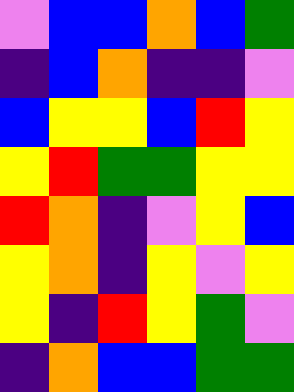[["violet", "blue", "blue", "orange", "blue", "green"], ["indigo", "blue", "orange", "indigo", "indigo", "violet"], ["blue", "yellow", "yellow", "blue", "red", "yellow"], ["yellow", "red", "green", "green", "yellow", "yellow"], ["red", "orange", "indigo", "violet", "yellow", "blue"], ["yellow", "orange", "indigo", "yellow", "violet", "yellow"], ["yellow", "indigo", "red", "yellow", "green", "violet"], ["indigo", "orange", "blue", "blue", "green", "green"]]